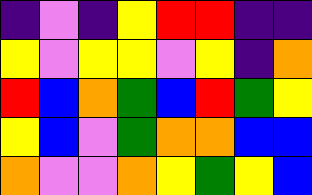[["indigo", "violet", "indigo", "yellow", "red", "red", "indigo", "indigo"], ["yellow", "violet", "yellow", "yellow", "violet", "yellow", "indigo", "orange"], ["red", "blue", "orange", "green", "blue", "red", "green", "yellow"], ["yellow", "blue", "violet", "green", "orange", "orange", "blue", "blue"], ["orange", "violet", "violet", "orange", "yellow", "green", "yellow", "blue"]]